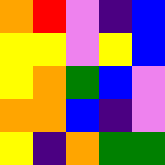[["orange", "red", "violet", "indigo", "blue"], ["yellow", "yellow", "violet", "yellow", "blue"], ["yellow", "orange", "green", "blue", "violet"], ["orange", "orange", "blue", "indigo", "violet"], ["yellow", "indigo", "orange", "green", "green"]]